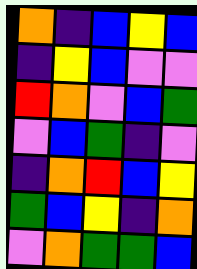[["orange", "indigo", "blue", "yellow", "blue"], ["indigo", "yellow", "blue", "violet", "violet"], ["red", "orange", "violet", "blue", "green"], ["violet", "blue", "green", "indigo", "violet"], ["indigo", "orange", "red", "blue", "yellow"], ["green", "blue", "yellow", "indigo", "orange"], ["violet", "orange", "green", "green", "blue"]]